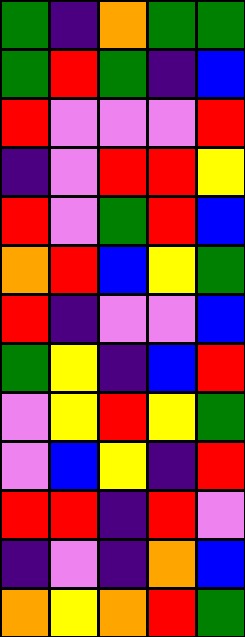[["green", "indigo", "orange", "green", "green"], ["green", "red", "green", "indigo", "blue"], ["red", "violet", "violet", "violet", "red"], ["indigo", "violet", "red", "red", "yellow"], ["red", "violet", "green", "red", "blue"], ["orange", "red", "blue", "yellow", "green"], ["red", "indigo", "violet", "violet", "blue"], ["green", "yellow", "indigo", "blue", "red"], ["violet", "yellow", "red", "yellow", "green"], ["violet", "blue", "yellow", "indigo", "red"], ["red", "red", "indigo", "red", "violet"], ["indigo", "violet", "indigo", "orange", "blue"], ["orange", "yellow", "orange", "red", "green"]]